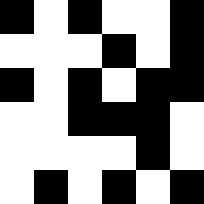[["black", "white", "black", "white", "white", "black"], ["white", "white", "white", "black", "white", "black"], ["black", "white", "black", "white", "black", "black"], ["white", "white", "black", "black", "black", "white"], ["white", "white", "white", "white", "black", "white"], ["white", "black", "white", "black", "white", "black"]]